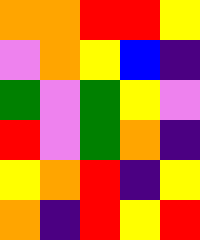[["orange", "orange", "red", "red", "yellow"], ["violet", "orange", "yellow", "blue", "indigo"], ["green", "violet", "green", "yellow", "violet"], ["red", "violet", "green", "orange", "indigo"], ["yellow", "orange", "red", "indigo", "yellow"], ["orange", "indigo", "red", "yellow", "red"]]